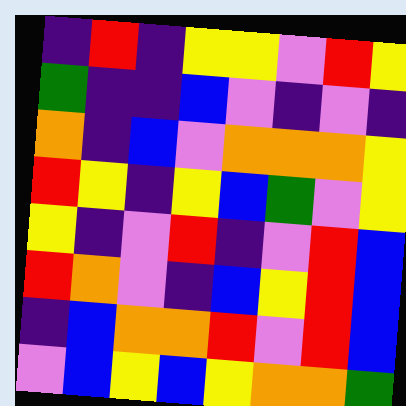[["indigo", "red", "indigo", "yellow", "yellow", "violet", "red", "yellow"], ["green", "indigo", "indigo", "blue", "violet", "indigo", "violet", "indigo"], ["orange", "indigo", "blue", "violet", "orange", "orange", "orange", "yellow"], ["red", "yellow", "indigo", "yellow", "blue", "green", "violet", "yellow"], ["yellow", "indigo", "violet", "red", "indigo", "violet", "red", "blue"], ["red", "orange", "violet", "indigo", "blue", "yellow", "red", "blue"], ["indigo", "blue", "orange", "orange", "red", "violet", "red", "blue"], ["violet", "blue", "yellow", "blue", "yellow", "orange", "orange", "green"]]